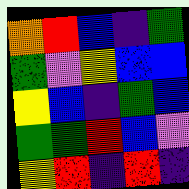[["orange", "red", "blue", "indigo", "green"], ["green", "violet", "yellow", "blue", "blue"], ["yellow", "blue", "indigo", "green", "blue"], ["green", "green", "red", "blue", "violet"], ["yellow", "red", "indigo", "red", "indigo"]]